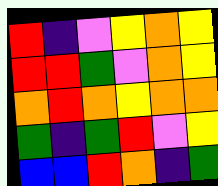[["red", "indigo", "violet", "yellow", "orange", "yellow"], ["red", "red", "green", "violet", "orange", "yellow"], ["orange", "red", "orange", "yellow", "orange", "orange"], ["green", "indigo", "green", "red", "violet", "yellow"], ["blue", "blue", "red", "orange", "indigo", "green"]]